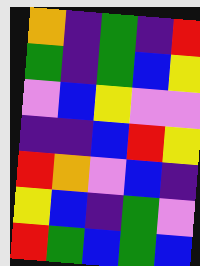[["orange", "indigo", "green", "indigo", "red"], ["green", "indigo", "green", "blue", "yellow"], ["violet", "blue", "yellow", "violet", "violet"], ["indigo", "indigo", "blue", "red", "yellow"], ["red", "orange", "violet", "blue", "indigo"], ["yellow", "blue", "indigo", "green", "violet"], ["red", "green", "blue", "green", "blue"]]